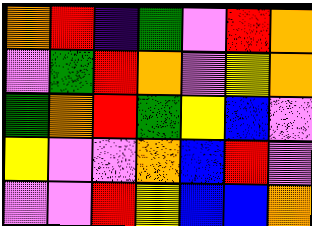[["orange", "red", "indigo", "green", "violet", "red", "orange"], ["violet", "green", "red", "orange", "violet", "yellow", "orange"], ["green", "orange", "red", "green", "yellow", "blue", "violet"], ["yellow", "violet", "violet", "orange", "blue", "red", "violet"], ["violet", "violet", "red", "yellow", "blue", "blue", "orange"]]